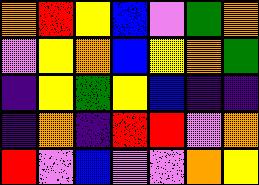[["orange", "red", "yellow", "blue", "violet", "green", "orange"], ["violet", "yellow", "orange", "blue", "yellow", "orange", "green"], ["indigo", "yellow", "green", "yellow", "blue", "indigo", "indigo"], ["indigo", "orange", "indigo", "red", "red", "violet", "orange"], ["red", "violet", "blue", "violet", "violet", "orange", "yellow"]]